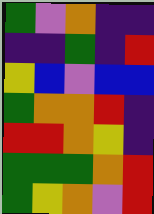[["green", "violet", "orange", "indigo", "indigo"], ["indigo", "indigo", "green", "indigo", "red"], ["yellow", "blue", "violet", "blue", "blue"], ["green", "orange", "orange", "red", "indigo"], ["red", "red", "orange", "yellow", "indigo"], ["green", "green", "green", "orange", "red"], ["green", "yellow", "orange", "violet", "red"]]